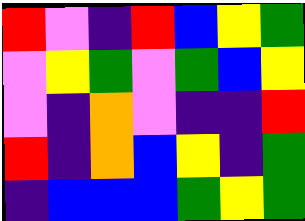[["red", "violet", "indigo", "red", "blue", "yellow", "green"], ["violet", "yellow", "green", "violet", "green", "blue", "yellow"], ["violet", "indigo", "orange", "violet", "indigo", "indigo", "red"], ["red", "indigo", "orange", "blue", "yellow", "indigo", "green"], ["indigo", "blue", "blue", "blue", "green", "yellow", "green"]]